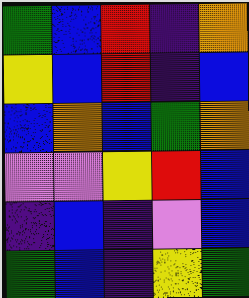[["green", "blue", "red", "indigo", "orange"], ["yellow", "blue", "red", "indigo", "blue"], ["blue", "orange", "blue", "green", "orange"], ["violet", "violet", "yellow", "red", "blue"], ["indigo", "blue", "indigo", "violet", "blue"], ["green", "blue", "indigo", "yellow", "green"]]